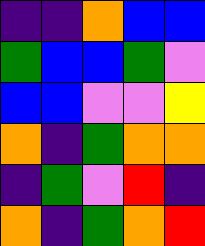[["indigo", "indigo", "orange", "blue", "blue"], ["green", "blue", "blue", "green", "violet"], ["blue", "blue", "violet", "violet", "yellow"], ["orange", "indigo", "green", "orange", "orange"], ["indigo", "green", "violet", "red", "indigo"], ["orange", "indigo", "green", "orange", "red"]]